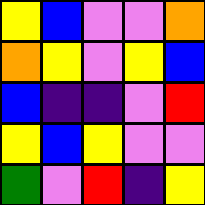[["yellow", "blue", "violet", "violet", "orange"], ["orange", "yellow", "violet", "yellow", "blue"], ["blue", "indigo", "indigo", "violet", "red"], ["yellow", "blue", "yellow", "violet", "violet"], ["green", "violet", "red", "indigo", "yellow"]]